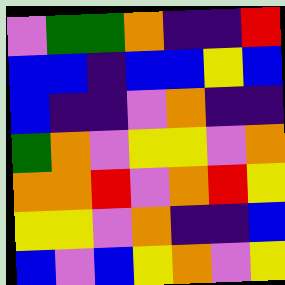[["violet", "green", "green", "orange", "indigo", "indigo", "red"], ["blue", "blue", "indigo", "blue", "blue", "yellow", "blue"], ["blue", "indigo", "indigo", "violet", "orange", "indigo", "indigo"], ["green", "orange", "violet", "yellow", "yellow", "violet", "orange"], ["orange", "orange", "red", "violet", "orange", "red", "yellow"], ["yellow", "yellow", "violet", "orange", "indigo", "indigo", "blue"], ["blue", "violet", "blue", "yellow", "orange", "violet", "yellow"]]